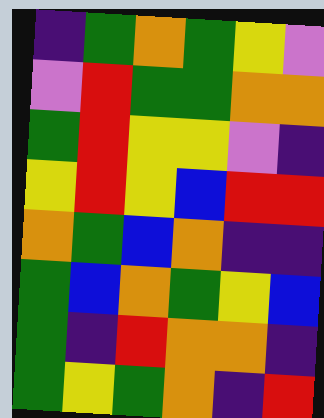[["indigo", "green", "orange", "green", "yellow", "violet"], ["violet", "red", "green", "green", "orange", "orange"], ["green", "red", "yellow", "yellow", "violet", "indigo"], ["yellow", "red", "yellow", "blue", "red", "red"], ["orange", "green", "blue", "orange", "indigo", "indigo"], ["green", "blue", "orange", "green", "yellow", "blue"], ["green", "indigo", "red", "orange", "orange", "indigo"], ["green", "yellow", "green", "orange", "indigo", "red"]]